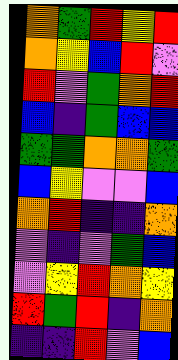[["orange", "green", "red", "yellow", "red"], ["orange", "yellow", "blue", "red", "violet"], ["red", "violet", "green", "orange", "red"], ["blue", "indigo", "green", "blue", "blue"], ["green", "green", "orange", "orange", "green"], ["blue", "yellow", "violet", "violet", "blue"], ["orange", "red", "indigo", "indigo", "orange"], ["violet", "indigo", "violet", "green", "blue"], ["violet", "yellow", "red", "orange", "yellow"], ["red", "green", "red", "indigo", "orange"], ["indigo", "indigo", "red", "violet", "blue"]]